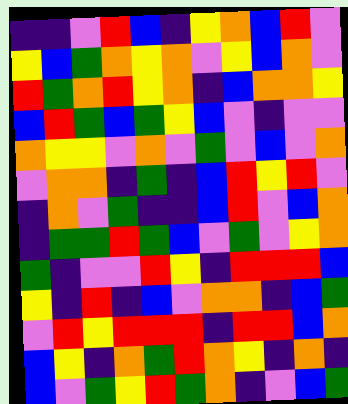[["indigo", "indigo", "violet", "red", "blue", "indigo", "yellow", "orange", "blue", "red", "violet"], ["yellow", "blue", "green", "orange", "yellow", "orange", "violet", "yellow", "blue", "orange", "violet"], ["red", "green", "orange", "red", "yellow", "orange", "indigo", "blue", "orange", "orange", "yellow"], ["blue", "red", "green", "blue", "green", "yellow", "blue", "violet", "indigo", "violet", "violet"], ["orange", "yellow", "yellow", "violet", "orange", "violet", "green", "violet", "blue", "violet", "orange"], ["violet", "orange", "orange", "indigo", "green", "indigo", "blue", "red", "yellow", "red", "violet"], ["indigo", "orange", "violet", "green", "indigo", "indigo", "blue", "red", "violet", "blue", "orange"], ["indigo", "green", "green", "red", "green", "blue", "violet", "green", "violet", "yellow", "orange"], ["green", "indigo", "violet", "violet", "red", "yellow", "indigo", "red", "red", "red", "blue"], ["yellow", "indigo", "red", "indigo", "blue", "violet", "orange", "orange", "indigo", "blue", "green"], ["violet", "red", "yellow", "red", "red", "red", "indigo", "red", "red", "blue", "orange"], ["blue", "yellow", "indigo", "orange", "green", "red", "orange", "yellow", "indigo", "orange", "indigo"], ["blue", "violet", "green", "yellow", "red", "green", "orange", "indigo", "violet", "blue", "green"]]